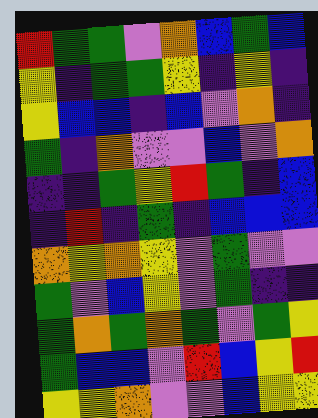[["red", "green", "green", "violet", "orange", "blue", "green", "blue"], ["yellow", "indigo", "green", "green", "yellow", "indigo", "yellow", "indigo"], ["yellow", "blue", "blue", "indigo", "blue", "violet", "orange", "indigo"], ["green", "indigo", "orange", "violet", "violet", "blue", "violet", "orange"], ["indigo", "indigo", "green", "yellow", "red", "green", "indigo", "blue"], ["indigo", "red", "indigo", "green", "indigo", "blue", "blue", "blue"], ["orange", "yellow", "orange", "yellow", "violet", "green", "violet", "violet"], ["green", "violet", "blue", "yellow", "violet", "green", "indigo", "indigo"], ["green", "orange", "green", "orange", "green", "violet", "green", "yellow"], ["green", "blue", "blue", "violet", "red", "blue", "yellow", "red"], ["yellow", "yellow", "orange", "violet", "violet", "blue", "yellow", "yellow"]]